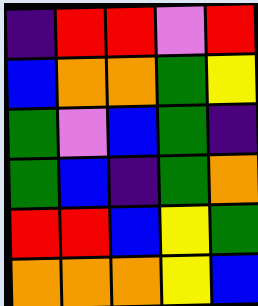[["indigo", "red", "red", "violet", "red"], ["blue", "orange", "orange", "green", "yellow"], ["green", "violet", "blue", "green", "indigo"], ["green", "blue", "indigo", "green", "orange"], ["red", "red", "blue", "yellow", "green"], ["orange", "orange", "orange", "yellow", "blue"]]